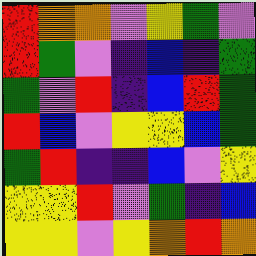[["red", "orange", "orange", "violet", "yellow", "green", "violet"], ["red", "green", "violet", "indigo", "blue", "indigo", "green"], ["green", "violet", "red", "indigo", "blue", "red", "green"], ["red", "blue", "violet", "yellow", "yellow", "blue", "green"], ["green", "red", "indigo", "indigo", "blue", "violet", "yellow"], ["yellow", "yellow", "red", "violet", "green", "indigo", "blue"], ["yellow", "yellow", "violet", "yellow", "orange", "red", "orange"]]